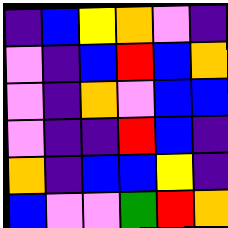[["indigo", "blue", "yellow", "orange", "violet", "indigo"], ["violet", "indigo", "blue", "red", "blue", "orange"], ["violet", "indigo", "orange", "violet", "blue", "blue"], ["violet", "indigo", "indigo", "red", "blue", "indigo"], ["orange", "indigo", "blue", "blue", "yellow", "indigo"], ["blue", "violet", "violet", "green", "red", "orange"]]